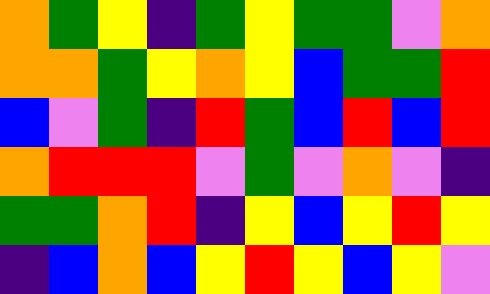[["orange", "green", "yellow", "indigo", "green", "yellow", "green", "green", "violet", "orange"], ["orange", "orange", "green", "yellow", "orange", "yellow", "blue", "green", "green", "red"], ["blue", "violet", "green", "indigo", "red", "green", "blue", "red", "blue", "red"], ["orange", "red", "red", "red", "violet", "green", "violet", "orange", "violet", "indigo"], ["green", "green", "orange", "red", "indigo", "yellow", "blue", "yellow", "red", "yellow"], ["indigo", "blue", "orange", "blue", "yellow", "red", "yellow", "blue", "yellow", "violet"]]